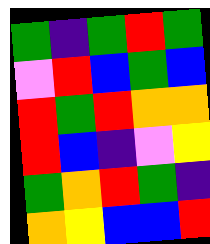[["green", "indigo", "green", "red", "green"], ["violet", "red", "blue", "green", "blue"], ["red", "green", "red", "orange", "orange"], ["red", "blue", "indigo", "violet", "yellow"], ["green", "orange", "red", "green", "indigo"], ["orange", "yellow", "blue", "blue", "red"]]